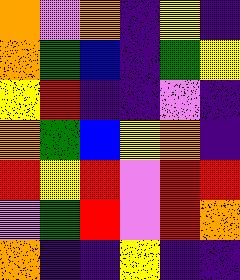[["orange", "violet", "orange", "indigo", "yellow", "indigo"], ["orange", "green", "blue", "indigo", "green", "yellow"], ["yellow", "red", "indigo", "indigo", "violet", "indigo"], ["orange", "green", "blue", "yellow", "orange", "indigo"], ["red", "yellow", "red", "violet", "red", "red"], ["violet", "green", "red", "violet", "red", "orange"], ["orange", "indigo", "indigo", "yellow", "indigo", "indigo"]]